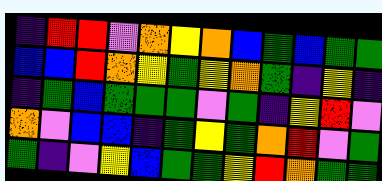[["indigo", "red", "red", "violet", "orange", "yellow", "orange", "blue", "green", "blue", "green", "green"], ["blue", "blue", "red", "orange", "yellow", "green", "yellow", "orange", "green", "indigo", "yellow", "indigo"], ["indigo", "green", "blue", "green", "green", "green", "violet", "green", "indigo", "yellow", "red", "violet"], ["orange", "violet", "blue", "blue", "indigo", "green", "yellow", "green", "orange", "red", "violet", "green"], ["green", "indigo", "violet", "yellow", "blue", "green", "green", "yellow", "red", "orange", "green", "green"]]